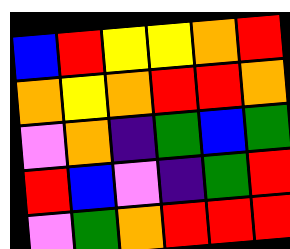[["blue", "red", "yellow", "yellow", "orange", "red"], ["orange", "yellow", "orange", "red", "red", "orange"], ["violet", "orange", "indigo", "green", "blue", "green"], ["red", "blue", "violet", "indigo", "green", "red"], ["violet", "green", "orange", "red", "red", "red"]]